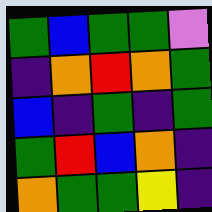[["green", "blue", "green", "green", "violet"], ["indigo", "orange", "red", "orange", "green"], ["blue", "indigo", "green", "indigo", "green"], ["green", "red", "blue", "orange", "indigo"], ["orange", "green", "green", "yellow", "indigo"]]